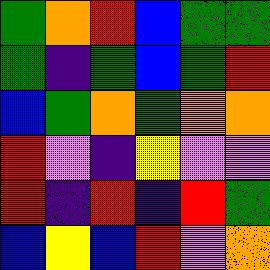[["green", "orange", "red", "blue", "green", "green"], ["green", "indigo", "green", "blue", "green", "red"], ["blue", "green", "orange", "green", "orange", "orange"], ["red", "violet", "indigo", "yellow", "violet", "violet"], ["red", "indigo", "red", "indigo", "red", "green"], ["blue", "yellow", "blue", "red", "violet", "orange"]]